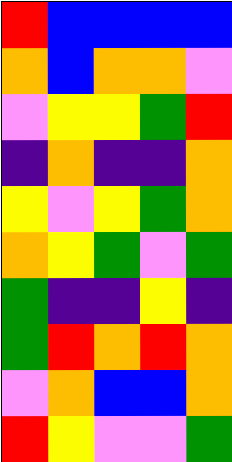[["red", "blue", "blue", "blue", "blue"], ["orange", "blue", "orange", "orange", "violet"], ["violet", "yellow", "yellow", "green", "red"], ["indigo", "orange", "indigo", "indigo", "orange"], ["yellow", "violet", "yellow", "green", "orange"], ["orange", "yellow", "green", "violet", "green"], ["green", "indigo", "indigo", "yellow", "indigo"], ["green", "red", "orange", "red", "orange"], ["violet", "orange", "blue", "blue", "orange"], ["red", "yellow", "violet", "violet", "green"]]